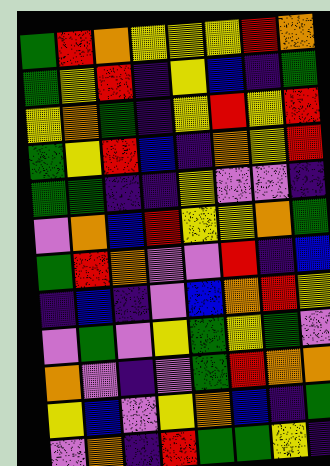[["green", "red", "orange", "yellow", "yellow", "yellow", "red", "orange"], ["green", "yellow", "red", "indigo", "yellow", "blue", "indigo", "green"], ["yellow", "orange", "green", "indigo", "yellow", "red", "yellow", "red"], ["green", "yellow", "red", "blue", "indigo", "orange", "yellow", "red"], ["green", "green", "indigo", "indigo", "yellow", "violet", "violet", "indigo"], ["violet", "orange", "blue", "red", "yellow", "yellow", "orange", "green"], ["green", "red", "orange", "violet", "violet", "red", "indigo", "blue"], ["indigo", "blue", "indigo", "violet", "blue", "orange", "red", "yellow"], ["violet", "green", "violet", "yellow", "green", "yellow", "green", "violet"], ["orange", "violet", "indigo", "violet", "green", "red", "orange", "orange"], ["yellow", "blue", "violet", "yellow", "orange", "blue", "indigo", "green"], ["violet", "orange", "indigo", "red", "green", "green", "yellow", "indigo"]]